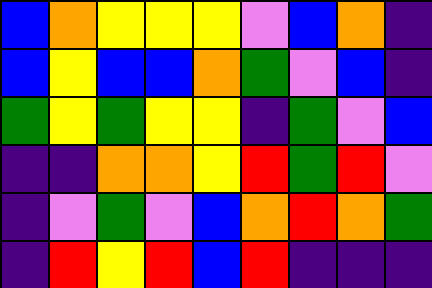[["blue", "orange", "yellow", "yellow", "yellow", "violet", "blue", "orange", "indigo"], ["blue", "yellow", "blue", "blue", "orange", "green", "violet", "blue", "indigo"], ["green", "yellow", "green", "yellow", "yellow", "indigo", "green", "violet", "blue"], ["indigo", "indigo", "orange", "orange", "yellow", "red", "green", "red", "violet"], ["indigo", "violet", "green", "violet", "blue", "orange", "red", "orange", "green"], ["indigo", "red", "yellow", "red", "blue", "red", "indigo", "indigo", "indigo"]]